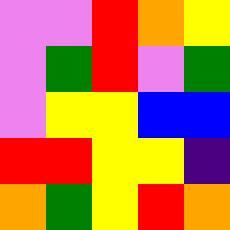[["violet", "violet", "red", "orange", "yellow"], ["violet", "green", "red", "violet", "green"], ["violet", "yellow", "yellow", "blue", "blue"], ["red", "red", "yellow", "yellow", "indigo"], ["orange", "green", "yellow", "red", "orange"]]